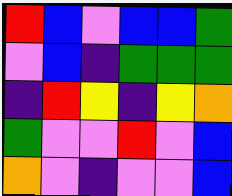[["red", "blue", "violet", "blue", "blue", "green"], ["violet", "blue", "indigo", "green", "green", "green"], ["indigo", "red", "yellow", "indigo", "yellow", "orange"], ["green", "violet", "violet", "red", "violet", "blue"], ["orange", "violet", "indigo", "violet", "violet", "blue"]]